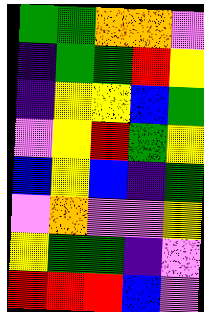[["green", "green", "orange", "orange", "violet"], ["indigo", "green", "green", "red", "yellow"], ["indigo", "yellow", "yellow", "blue", "green"], ["violet", "yellow", "red", "green", "yellow"], ["blue", "yellow", "blue", "indigo", "green"], ["violet", "orange", "violet", "violet", "yellow"], ["yellow", "green", "green", "indigo", "violet"], ["red", "red", "red", "blue", "violet"]]